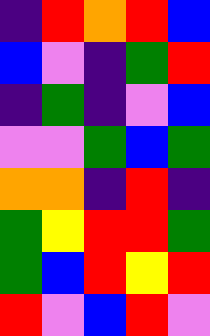[["indigo", "red", "orange", "red", "blue"], ["blue", "violet", "indigo", "green", "red"], ["indigo", "green", "indigo", "violet", "blue"], ["violet", "violet", "green", "blue", "green"], ["orange", "orange", "indigo", "red", "indigo"], ["green", "yellow", "red", "red", "green"], ["green", "blue", "red", "yellow", "red"], ["red", "violet", "blue", "red", "violet"]]